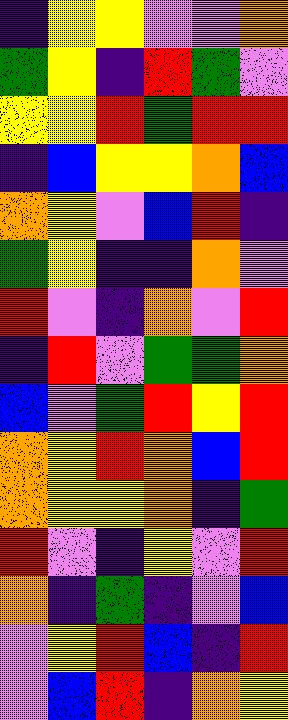[["indigo", "yellow", "yellow", "violet", "violet", "orange"], ["green", "yellow", "indigo", "red", "green", "violet"], ["yellow", "yellow", "red", "green", "red", "red"], ["indigo", "blue", "yellow", "yellow", "orange", "blue"], ["orange", "yellow", "violet", "blue", "red", "indigo"], ["green", "yellow", "indigo", "indigo", "orange", "violet"], ["red", "violet", "indigo", "orange", "violet", "red"], ["indigo", "red", "violet", "green", "green", "orange"], ["blue", "violet", "green", "red", "yellow", "red"], ["orange", "yellow", "red", "orange", "blue", "red"], ["orange", "yellow", "yellow", "orange", "indigo", "green"], ["red", "violet", "indigo", "yellow", "violet", "red"], ["orange", "indigo", "green", "indigo", "violet", "blue"], ["violet", "yellow", "red", "blue", "indigo", "red"], ["violet", "blue", "red", "indigo", "orange", "yellow"]]